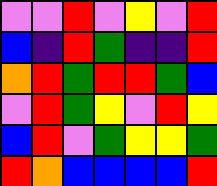[["violet", "violet", "red", "violet", "yellow", "violet", "red"], ["blue", "indigo", "red", "green", "indigo", "indigo", "red"], ["orange", "red", "green", "red", "red", "green", "blue"], ["violet", "red", "green", "yellow", "violet", "red", "yellow"], ["blue", "red", "violet", "green", "yellow", "yellow", "green"], ["red", "orange", "blue", "blue", "blue", "blue", "red"]]